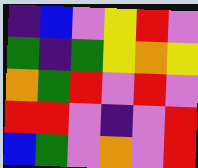[["indigo", "blue", "violet", "yellow", "red", "violet"], ["green", "indigo", "green", "yellow", "orange", "yellow"], ["orange", "green", "red", "violet", "red", "violet"], ["red", "red", "violet", "indigo", "violet", "red"], ["blue", "green", "violet", "orange", "violet", "red"]]